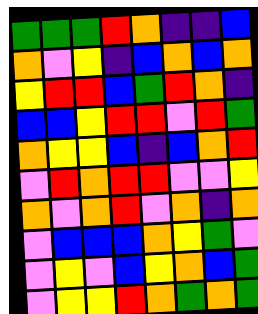[["green", "green", "green", "red", "orange", "indigo", "indigo", "blue"], ["orange", "violet", "yellow", "indigo", "blue", "orange", "blue", "orange"], ["yellow", "red", "red", "blue", "green", "red", "orange", "indigo"], ["blue", "blue", "yellow", "red", "red", "violet", "red", "green"], ["orange", "yellow", "yellow", "blue", "indigo", "blue", "orange", "red"], ["violet", "red", "orange", "red", "red", "violet", "violet", "yellow"], ["orange", "violet", "orange", "red", "violet", "orange", "indigo", "orange"], ["violet", "blue", "blue", "blue", "orange", "yellow", "green", "violet"], ["violet", "yellow", "violet", "blue", "yellow", "orange", "blue", "green"], ["violet", "yellow", "yellow", "red", "orange", "green", "orange", "green"]]